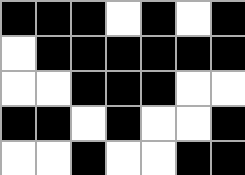[["black", "black", "black", "white", "black", "white", "black"], ["white", "black", "black", "black", "black", "black", "black"], ["white", "white", "black", "black", "black", "white", "white"], ["black", "black", "white", "black", "white", "white", "black"], ["white", "white", "black", "white", "white", "black", "black"]]